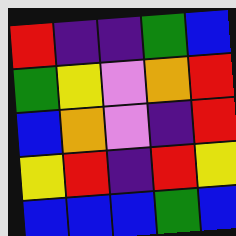[["red", "indigo", "indigo", "green", "blue"], ["green", "yellow", "violet", "orange", "red"], ["blue", "orange", "violet", "indigo", "red"], ["yellow", "red", "indigo", "red", "yellow"], ["blue", "blue", "blue", "green", "blue"]]